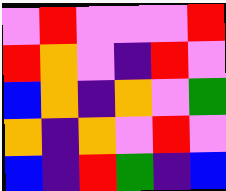[["violet", "red", "violet", "violet", "violet", "red"], ["red", "orange", "violet", "indigo", "red", "violet"], ["blue", "orange", "indigo", "orange", "violet", "green"], ["orange", "indigo", "orange", "violet", "red", "violet"], ["blue", "indigo", "red", "green", "indigo", "blue"]]